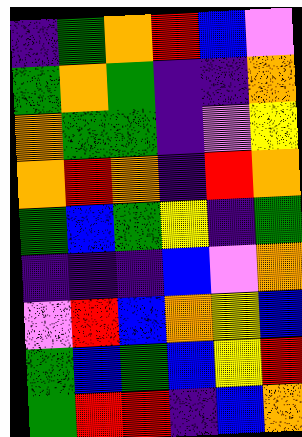[["indigo", "green", "orange", "red", "blue", "violet"], ["green", "orange", "green", "indigo", "indigo", "orange"], ["orange", "green", "green", "indigo", "violet", "yellow"], ["orange", "red", "orange", "indigo", "red", "orange"], ["green", "blue", "green", "yellow", "indigo", "green"], ["indigo", "indigo", "indigo", "blue", "violet", "orange"], ["violet", "red", "blue", "orange", "yellow", "blue"], ["green", "blue", "green", "blue", "yellow", "red"], ["green", "red", "red", "indigo", "blue", "orange"]]